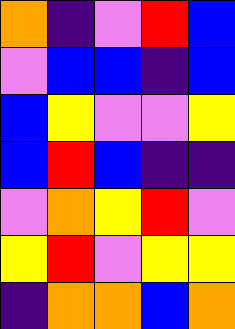[["orange", "indigo", "violet", "red", "blue"], ["violet", "blue", "blue", "indigo", "blue"], ["blue", "yellow", "violet", "violet", "yellow"], ["blue", "red", "blue", "indigo", "indigo"], ["violet", "orange", "yellow", "red", "violet"], ["yellow", "red", "violet", "yellow", "yellow"], ["indigo", "orange", "orange", "blue", "orange"]]